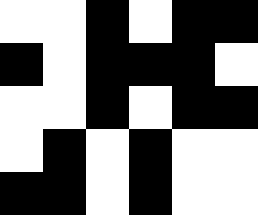[["white", "white", "black", "white", "black", "black"], ["black", "white", "black", "black", "black", "white"], ["white", "white", "black", "white", "black", "black"], ["white", "black", "white", "black", "white", "white"], ["black", "black", "white", "black", "white", "white"]]